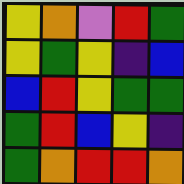[["yellow", "orange", "violet", "red", "green"], ["yellow", "green", "yellow", "indigo", "blue"], ["blue", "red", "yellow", "green", "green"], ["green", "red", "blue", "yellow", "indigo"], ["green", "orange", "red", "red", "orange"]]